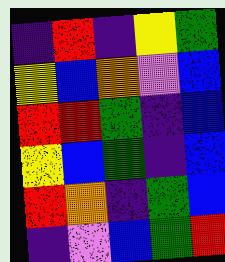[["indigo", "red", "indigo", "yellow", "green"], ["yellow", "blue", "orange", "violet", "blue"], ["red", "red", "green", "indigo", "blue"], ["yellow", "blue", "green", "indigo", "blue"], ["red", "orange", "indigo", "green", "blue"], ["indigo", "violet", "blue", "green", "red"]]